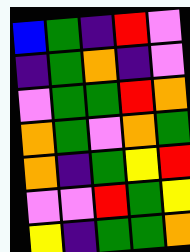[["blue", "green", "indigo", "red", "violet"], ["indigo", "green", "orange", "indigo", "violet"], ["violet", "green", "green", "red", "orange"], ["orange", "green", "violet", "orange", "green"], ["orange", "indigo", "green", "yellow", "red"], ["violet", "violet", "red", "green", "yellow"], ["yellow", "indigo", "green", "green", "orange"]]